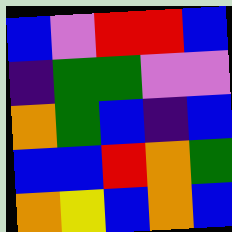[["blue", "violet", "red", "red", "blue"], ["indigo", "green", "green", "violet", "violet"], ["orange", "green", "blue", "indigo", "blue"], ["blue", "blue", "red", "orange", "green"], ["orange", "yellow", "blue", "orange", "blue"]]